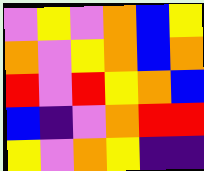[["violet", "yellow", "violet", "orange", "blue", "yellow"], ["orange", "violet", "yellow", "orange", "blue", "orange"], ["red", "violet", "red", "yellow", "orange", "blue"], ["blue", "indigo", "violet", "orange", "red", "red"], ["yellow", "violet", "orange", "yellow", "indigo", "indigo"]]